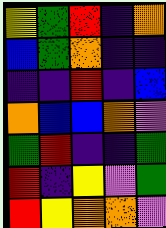[["yellow", "green", "red", "indigo", "orange"], ["blue", "green", "orange", "indigo", "indigo"], ["indigo", "indigo", "red", "indigo", "blue"], ["orange", "blue", "blue", "orange", "violet"], ["green", "red", "indigo", "indigo", "green"], ["red", "indigo", "yellow", "violet", "green"], ["red", "yellow", "orange", "orange", "violet"]]